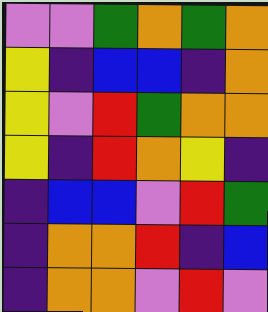[["violet", "violet", "green", "orange", "green", "orange"], ["yellow", "indigo", "blue", "blue", "indigo", "orange"], ["yellow", "violet", "red", "green", "orange", "orange"], ["yellow", "indigo", "red", "orange", "yellow", "indigo"], ["indigo", "blue", "blue", "violet", "red", "green"], ["indigo", "orange", "orange", "red", "indigo", "blue"], ["indigo", "orange", "orange", "violet", "red", "violet"]]